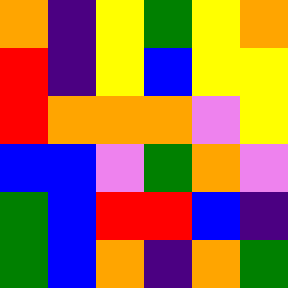[["orange", "indigo", "yellow", "green", "yellow", "orange"], ["red", "indigo", "yellow", "blue", "yellow", "yellow"], ["red", "orange", "orange", "orange", "violet", "yellow"], ["blue", "blue", "violet", "green", "orange", "violet"], ["green", "blue", "red", "red", "blue", "indigo"], ["green", "blue", "orange", "indigo", "orange", "green"]]